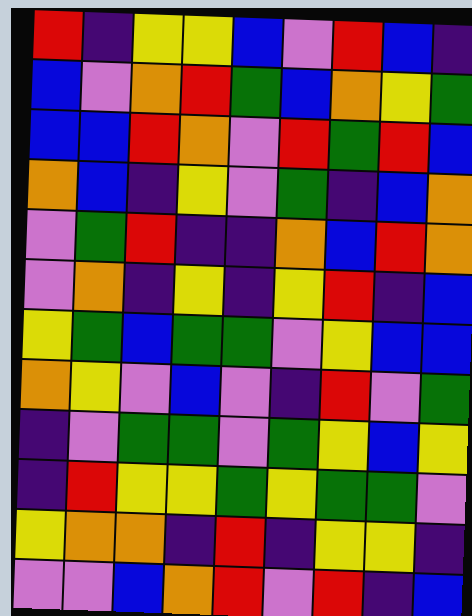[["red", "indigo", "yellow", "yellow", "blue", "violet", "red", "blue", "indigo"], ["blue", "violet", "orange", "red", "green", "blue", "orange", "yellow", "green"], ["blue", "blue", "red", "orange", "violet", "red", "green", "red", "blue"], ["orange", "blue", "indigo", "yellow", "violet", "green", "indigo", "blue", "orange"], ["violet", "green", "red", "indigo", "indigo", "orange", "blue", "red", "orange"], ["violet", "orange", "indigo", "yellow", "indigo", "yellow", "red", "indigo", "blue"], ["yellow", "green", "blue", "green", "green", "violet", "yellow", "blue", "blue"], ["orange", "yellow", "violet", "blue", "violet", "indigo", "red", "violet", "green"], ["indigo", "violet", "green", "green", "violet", "green", "yellow", "blue", "yellow"], ["indigo", "red", "yellow", "yellow", "green", "yellow", "green", "green", "violet"], ["yellow", "orange", "orange", "indigo", "red", "indigo", "yellow", "yellow", "indigo"], ["violet", "violet", "blue", "orange", "red", "violet", "red", "indigo", "blue"]]